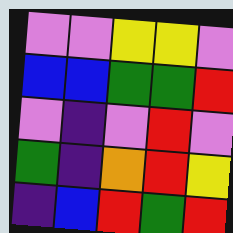[["violet", "violet", "yellow", "yellow", "violet"], ["blue", "blue", "green", "green", "red"], ["violet", "indigo", "violet", "red", "violet"], ["green", "indigo", "orange", "red", "yellow"], ["indigo", "blue", "red", "green", "red"]]